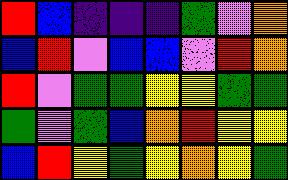[["red", "blue", "indigo", "indigo", "indigo", "green", "violet", "orange"], ["blue", "red", "violet", "blue", "blue", "violet", "red", "orange"], ["red", "violet", "green", "green", "yellow", "yellow", "green", "green"], ["green", "violet", "green", "blue", "orange", "red", "yellow", "yellow"], ["blue", "red", "yellow", "green", "yellow", "orange", "yellow", "green"]]